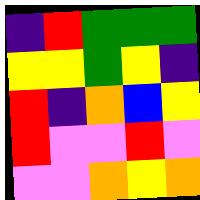[["indigo", "red", "green", "green", "green"], ["yellow", "yellow", "green", "yellow", "indigo"], ["red", "indigo", "orange", "blue", "yellow"], ["red", "violet", "violet", "red", "violet"], ["violet", "violet", "orange", "yellow", "orange"]]